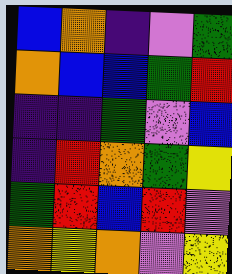[["blue", "orange", "indigo", "violet", "green"], ["orange", "blue", "blue", "green", "red"], ["indigo", "indigo", "green", "violet", "blue"], ["indigo", "red", "orange", "green", "yellow"], ["green", "red", "blue", "red", "violet"], ["orange", "yellow", "orange", "violet", "yellow"]]